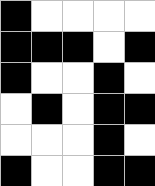[["black", "white", "white", "white", "white"], ["black", "black", "black", "white", "black"], ["black", "white", "white", "black", "white"], ["white", "black", "white", "black", "black"], ["white", "white", "white", "black", "white"], ["black", "white", "white", "black", "black"]]